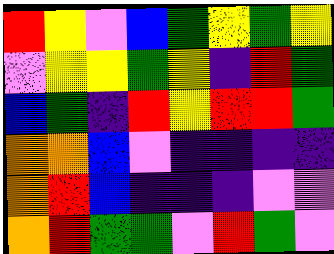[["red", "yellow", "violet", "blue", "green", "yellow", "green", "yellow"], ["violet", "yellow", "yellow", "green", "yellow", "indigo", "red", "green"], ["blue", "green", "indigo", "red", "yellow", "red", "red", "green"], ["orange", "orange", "blue", "violet", "indigo", "indigo", "indigo", "indigo"], ["orange", "red", "blue", "indigo", "indigo", "indigo", "violet", "violet"], ["orange", "red", "green", "green", "violet", "red", "green", "violet"]]